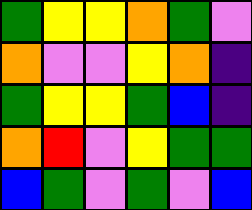[["green", "yellow", "yellow", "orange", "green", "violet"], ["orange", "violet", "violet", "yellow", "orange", "indigo"], ["green", "yellow", "yellow", "green", "blue", "indigo"], ["orange", "red", "violet", "yellow", "green", "green"], ["blue", "green", "violet", "green", "violet", "blue"]]